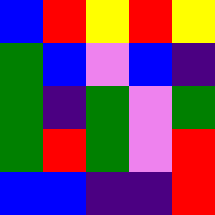[["blue", "red", "yellow", "red", "yellow"], ["green", "blue", "violet", "blue", "indigo"], ["green", "indigo", "green", "violet", "green"], ["green", "red", "green", "violet", "red"], ["blue", "blue", "indigo", "indigo", "red"]]